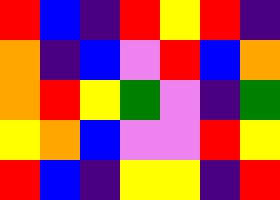[["red", "blue", "indigo", "red", "yellow", "red", "indigo"], ["orange", "indigo", "blue", "violet", "red", "blue", "orange"], ["orange", "red", "yellow", "green", "violet", "indigo", "green"], ["yellow", "orange", "blue", "violet", "violet", "red", "yellow"], ["red", "blue", "indigo", "yellow", "yellow", "indigo", "red"]]